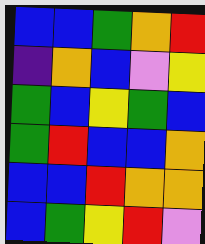[["blue", "blue", "green", "orange", "red"], ["indigo", "orange", "blue", "violet", "yellow"], ["green", "blue", "yellow", "green", "blue"], ["green", "red", "blue", "blue", "orange"], ["blue", "blue", "red", "orange", "orange"], ["blue", "green", "yellow", "red", "violet"]]